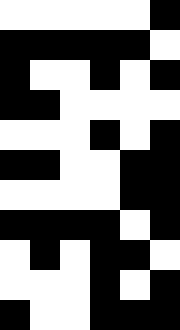[["white", "white", "white", "white", "white", "black"], ["black", "black", "black", "black", "black", "white"], ["black", "white", "white", "black", "white", "black"], ["black", "black", "white", "white", "white", "white"], ["white", "white", "white", "black", "white", "black"], ["black", "black", "white", "white", "black", "black"], ["white", "white", "white", "white", "black", "black"], ["black", "black", "black", "black", "white", "black"], ["white", "black", "white", "black", "black", "white"], ["white", "white", "white", "black", "white", "black"], ["black", "white", "white", "black", "black", "black"]]